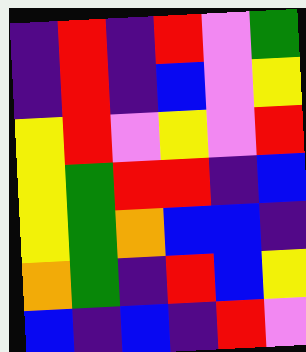[["indigo", "red", "indigo", "red", "violet", "green"], ["indigo", "red", "indigo", "blue", "violet", "yellow"], ["yellow", "red", "violet", "yellow", "violet", "red"], ["yellow", "green", "red", "red", "indigo", "blue"], ["yellow", "green", "orange", "blue", "blue", "indigo"], ["orange", "green", "indigo", "red", "blue", "yellow"], ["blue", "indigo", "blue", "indigo", "red", "violet"]]